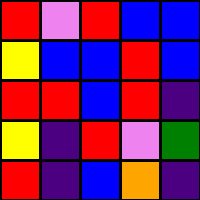[["red", "violet", "red", "blue", "blue"], ["yellow", "blue", "blue", "red", "blue"], ["red", "red", "blue", "red", "indigo"], ["yellow", "indigo", "red", "violet", "green"], ["red", "indigo", "blue", "orange", "indigo"]]